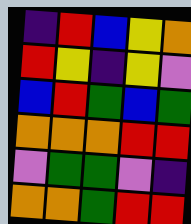[["indigo", "red", "blue", "yellow", "orange"], ["red", "yellow", "indigo", "yellow", "violet"], ["blue", "red", "green", "blue", "green"], ["orange", "orange", "orange", "red", "red"], ["violet", "green", "green", "violet", "indigo"], ["orange", "orange", "green", "red", "red"]]